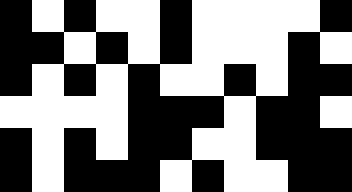[["black", "white", "black", "white", "white", "black", "white", "white", "white", "white", "black"], ["black", "black", "white", "black", "white", "black", "white", "white", "white", "black", "white"], ["black", "white", "black", "white", "black", "white", "white", "black", "white", "black", "black"], ["white", "white", "white", "white", "black", "black", "black", "white", "black", "black", "white"], ["black", "white", "black", "white", "black", "black", "white", "white", "black", "black", "black"], ["black", "white", "black", "black", "black", "white", "black", "white", "white", "black", "black"]]